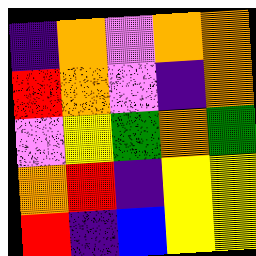[["indigo", "orange", "violet", "orange", "orange"], ["red", "orange", "violet", "indigo", "orange"], ["violet", "yellow", "green", "orange", "green"], ["orange", "red", "indigo", "yellow", "yellow"], ["red", "indigo", "blue", "yellow", "yellow"]]